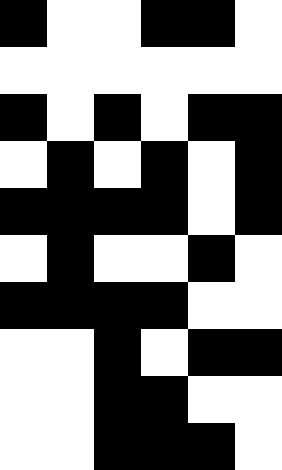[["black", "white", "white", "black", "black", "white"], ["white", "white", "white", "white", "white", "white"], ["black", "white", "black", "white", "black", "black"], ["white", "black", "white", "black", "white", "black"], ["black", "black", "black", "black", "white", "black"], ["white", "black", "white", "white", "black", "white"], ["black", "black", "black", "black", "white", "white"], ["white", "white", "black", "white", "black", "black"], ["white", "white", "black", "black", "white", "white"], ["white", "white", "black", "black", "black", "white"]]